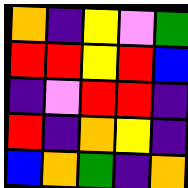[["orange", "indigo", "yellow", "violet", "green"], ["red", "red", "yellow", "red", "blue"], ["indigo", "violet", "red", "red", "indigo"], ["red", "indigo", "orange", "yellow", "indigo"], ["blue", "orange", "green", "indigo", "orange"]]